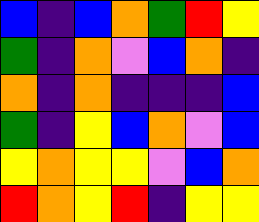[["blue", "indigo", "blue", "orange", "green", "red", "yellow"], ["green", "indigo", "orange", "violet", "blue", "orange", "indigo"], ["orange", "indigo", "orange", "indigo", "indigo", "indigo", "blue"], ["green", "indigo", "yellow", "blue", "orange", "violet", "blue"], ["yellow", "orange", "yellow", "yellow", "violet", "blue", "orange"], ["red", "orange", "yellow", "red", "indigo", "yellow", "yellow"]]